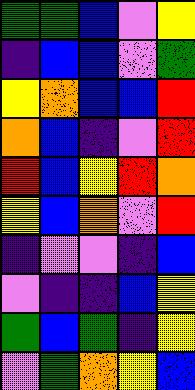[["green", "green", "blue", "violet", "yellow"], ["indigo", "blue", "blue", "violet", "green"], ["yellow", "orange", "blue", "blue", "red"], ["orange", "blue", "indigo", "violet", "red"], ["red", "blue", "yellow", "red", "orange"], ["yellow", "blue", "orange", "violet", "red"], ["indigo", "violet", "violet", "indigo", "blue"], ["violet", "indigo", "indigo", "blue", "yellow"], ["green", "blue", "green", "indigo", "yellow"], ["violet", "green", "orange", "yellow", "blue"]]